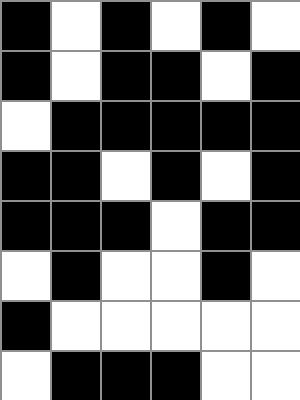[["black", "white", "black", "white", "black", "white"], ["black", "white", "black", "black", "white", "black"], ["white", "black", "black", "black", "black", "black"], ["black", "black", "white", "black", "white", "black"], ["black", "black", "black", "white", "black", "black"], ["white", "black", "white", "white", "black", "white"], ["black", "white", "white", "white", "white", "white"], ["white", "black", "black", "black", "white", "white"]]